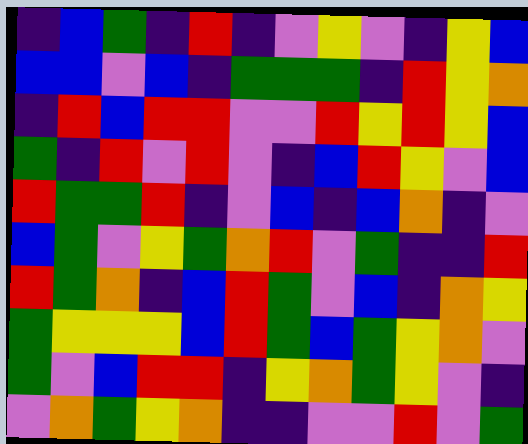[["indigo", "blue", "green", "indigo", "red", "indigo", "violet", "yellow", "violet", "indigo", "yellow", "blue"], ["blue", "blue", "violet", "blue", "indigo", "green", "green", "green", "indigo", "red", "yellow", "orange"], ["indigo", "red", "blue", "red", "red", "violet", "violet", "red", "yellow", "red", "yellow", "blue"], ["green", "indigo", "red", "violet", "red", "violet", "indigo", "blue", "red", "yellow", "violet", "blue"], ["red", "green", "green", "red", "indigo", "violet", "blue", "indigo", "blue", "orange", "indigo", "violet"], ["blue", "green", "violet", "yellow", "green", "orange", "red", "violet", "green", "indigo", "indigo", "red"], ["red", "green", "orange", "indigo", "blue", "red", "green", "violet", "blue", "indigo", "orange", "yellow"], ["green", "yellow", "yellow", "yellow", "blue", "red", "green", "blue", "green", "yellow", "orange", "violet"], ["green", "violet", "blue", "red", "red", "indigo", "yellow", "orange", "green", "yellow", "violet", "indigo"], ["violet", "orange", "green", "yellow", "orange", "indigo", "indigo", "violet", "violet", "red", "violet", "green"]]